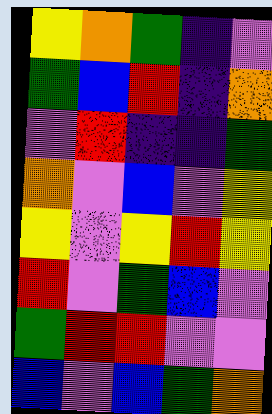[["yellow", "orange", "green", "indigo", "violet"], ["green", "blue", "red", "indigo", "orange"], ["violet", "red", "indigo", "indigo", "green"], ["orange", "violet", "blue", "violet", "yellow"], ["yellow", "violet", "yellow", "red", "yellow"], ["red", "violet", "green", "blue", "violet"], ["green", "red", "red", "violet", "violet"], ["blue", "violet", "blue", "green", "orange"]]